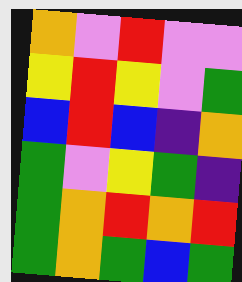[["orange", "violet", "red", "violet", "violet"], ["yellow", "red", "yellow", "violet", "green"], ["blue", "red", "blue", "indigo", "orange"], ["green", "violet", "yellow", "green", "indigo"], ["green", "orange", "red", "orange", "red"], ["green", "orange", "green", "blue", "green"]]